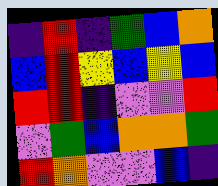[["indigo", "red", "indigo", "green", "blue", "orange"], ["blue", "red", "yellow", "blue", "yellow", "blue"], ["red", "red", "indigo", "violet", "violet", "red"], ["violet", "green", "blue", "orange", "orange", "green"], ["red", "orange", "violet", "violet", "blue", "indigo"]]